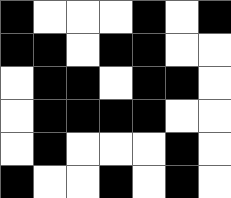[["black", "white", "white", "white", "black", "white", "black"], ["black", "black", "white", "black", "black", "white", "white"], ["white", "black", "black", "white", "black", "black", "white"], ["white", "black", "black", "black", "black", "white", "white"], ["white", "black", "white", "white", "white", "black", "white"], ["black", "white", "white", "black", "white", "black", "white"]]